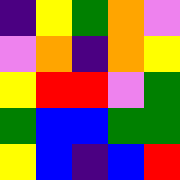[["indigo", "yellow", "green", "orange", "violet"], ["violet", "orange", "indigo", "orange", "yellow"], ["yellow", "red", "red", "violet", "green"], ["green", "blue", "blue", "green", "green"], ["yellow", "blue", "indigo", "blue", "red"]]